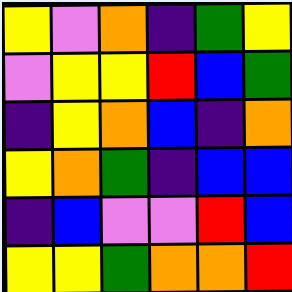[["yellow", "violet", "orange", "indigo", "green", "yellow"], ["violet", "yellow", "yellow", "red", "blue", "green"], ["indigo", "yellow", "orange", "blue", "indigo", "orange"], ["yellow", "orange", "green", "indigo", "blue", "blue"], ["indigo", "blue", "violet", "violet", "red", "blue"], ["yellow", "yellow", "green", "orange", "orange", "red"]]